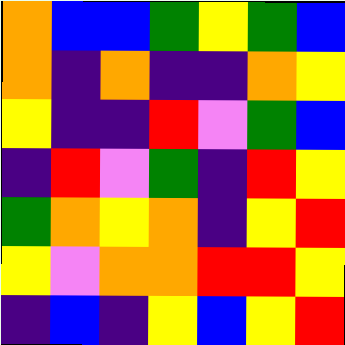[["orange", "blue", "blue", "green", "yellow", "green", "blue"], ["orange", "indigo", "orange", "indigo", "indigo", "orange", "yellow"], ["yellow", "indigo", "indigo", "red", "violet", "green", "blue"], ["indigo", "red", "violet", "green", "indigo", "red", "yellow"], ["green", "orange", "yellow", "orange", "indigo", "yellow", "red"], ["yellow", "violet", "orange", "orange", "red", "red", "yellow"], ["indigo", "blue", "indigo", "yellow", "blue", "yellow", "red"]]